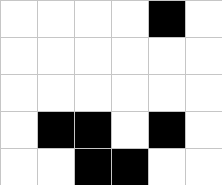[["white", "white", "white", "white", "black", "white"], ["white", "white", "white", "white", "white", "white"], ["white", "white", "white", "white", "white", "white"], ["white", "black", "black", "white", "black", "white"], ["white", "white", "black", "black", "white", "white"]]